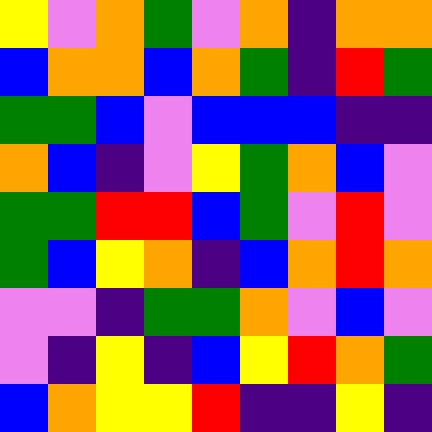[["yellow", "violet", "orange", "green", "violet", "orange", "indigo", "orange", "orange"], ["blue", "orange", "orange", "blue", "orange", "green", "indigo", "red", "green"], ["green", "green", "blue", "violet", "blue", "blue", "blue", "indigo", "indigo"], ["orange", "blue", "indigo", "violet", "yellow", "green", "orange", "blue", "violet"], ["green", "green", "red", "red", "blue", "green", "violet", "red", "violet"], ["green", "blue", "yellow", "orange", "indigo", "blue", "orange", "red", "orange"], ["violet", "violet", "indigo", "green", "green", "orange", "violet", "blue", "violet"], ["violet", "indigo", "yellow", "indigo", "blue", "yellow", "red", "orange", "green"], ["blue", "orange", "yellow", "yellow", "red", "indigo", "indigo", "yellow", "indigo"]]